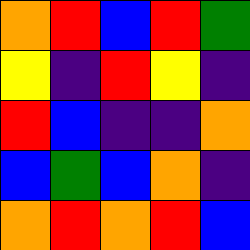[["orange", "red", "blue", "red", "green"], ["yellow", "indigo", "red", "yellow", "indigo"], ["red", "blue", "indigo", "indigo", "orange"], ["blue", "green", "blue", "orange", "indigo"], ["orange", "red", "orange", "red", "blue"]]